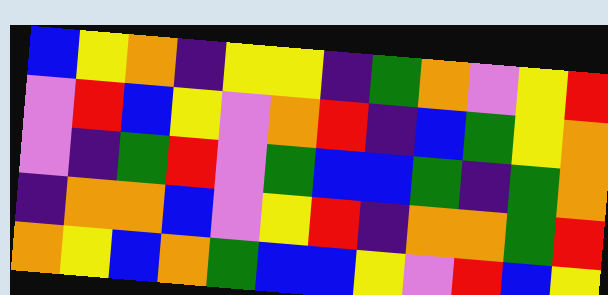[["blue", "yellow", "orange", "indigo", "yellow", "yellow", "indigo", "green", "orange", "violet", "yellow", "red"], ["violet", "red", "blue", "yellow", "violet", "orange", "red", "indigo", "blue", "green", "yellow", "orange"], ["violet", "indigo", "green", "red", "violet", "green", "blue", "blue", "green", "indigo", "green", "orange"], ["indigo", "orange", "orange", "blue", "violet", "yellow", "red", "indigo", "orange", "orange", "green", "red"], ["orange", "yellow", "blue", "orange", "green", "blue", "blue", "yellow", "violet", "red", "blue", "yellow"]]